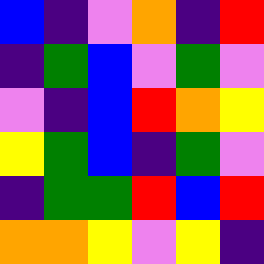[["blue", "indigo", "violet", "orange", "indigo", "red"], ["indigo", "green", "blue", "violet", "green", "violet"], ["violet", "indigo", "blue", "red", "orange", "yellow"], ["yellow", "green", "blue", "indigo", "green", "violet"], ["indigo", "green", "green", "red", "blue", "red"], ["orange", "orange", "yellow", "violet", "yellow", "indigo"]]